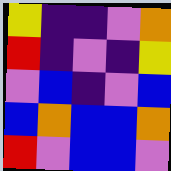[["yellow", "indigo", "indigo", "violet", "orange"], ["red", "indigo", "violet", "indigo", "yellow"], ["violet", "blue", "indigo", "violet", "blue"], ["blue", "orange", "blue", "blue", "orange"], ["red", "violet", "blue", "blue", "violet"]]